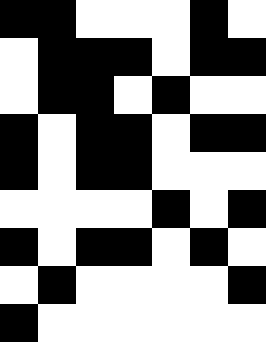[["black", "black", "white", "white", "white", "black", "white"], ["white", "black", "black", "black", "white", "black", "black"], ["white", "black", "black", "white", "black", "white", "white"], ["black", "white", "black", "black", "white", "black", "black"], ["black", "white", "black", "black", "white", "white", "white"], ["white", "white", "white", "white", "black", "white", "black"], ["black", "white", "black", "black", "white", "black", "white"], ["white", "black", "white", "white", "white", "white", "black"], ["black", "white", "white", "white", "white", "white", "white"]]